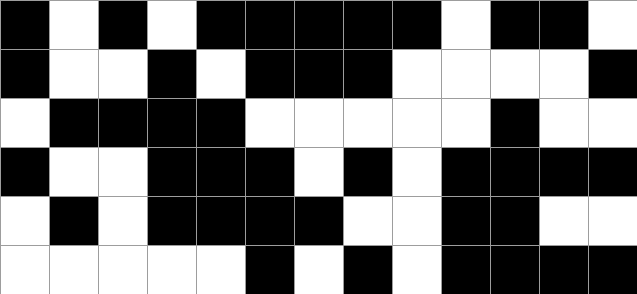[["black", "white", "black", "white", "black", "black", "black", "black", "black", "white", "black", "black", "white"], ["black", "white", "white", "black", "white", "black", "black", "black", "white", "white", "white", "white", "black"], ["white", "black", "black", "black", "black", "white", "white", "white", "white", "white", "black", "white", "white"], ["black", "white", "white", "black", "black", "black", "white", "black", "white", "black", "black", "black", "black"], ["white", "black", "white", "black", "black", "black", "black", "white", "white", "black", "black", "white", "white"], ["white", "white", "white", "white", "white", "black", "white", "black", "white", "black", "black", "black", "black"]]